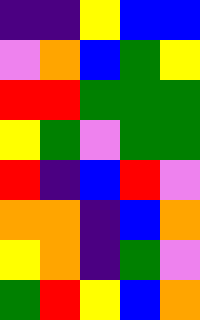[["indigo", "indigo", "yellow", "blue", "blue"], ["violet", "orange", "blue", "green", "yellow"], ["red", "red", "green", "green", "green"], ["yellow", "green", "violet", "green", "green"], ["red", "indigo", "blue", "red", "violet"], ["orange", "orange", "indigo", "blue", "orange"], ["yellow", "orange", "indigo", "green", "violet"], ["green", "red", "yellow", "blue", "orange"]]